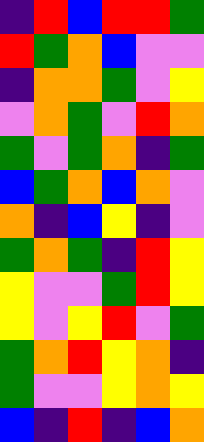[["indigo", "red", "blue", "red", "red", "green"], ["red", "green", "orange", "blue", "violet", "violet"], ["indigo", "orange", "orange", "green", "violet", "yellow"], ["violet", "orange", "green", "violet", "red", "orange"], ["green", "violet", "green", "orange", "indigo", "green"], ["blue", "green", "orange", "blue", "orange", "violet"], ["orange", "indigo", "blue", "yellow", "indigo", "violet"], ["green", "orange", "green", "indigo", "red", "yellow"], ["yellow", "violet", "violet", "green", "red", "yellow"], ["yellow", "violet", "yellow", "red", "violet", "green"], ["green", "orange", "red", "yellow", "orange", "indigo"], ["green", "violet", "violet", "yellow", "orange", "yellow"], ["blue", "indigo", "red", "indigo", "blue", "orange"]]